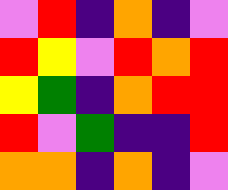[["violet", "red", "indigo", "orange", "indigo", "violet"], ["red", "yellow", "violet", "red", "orange", "red"], ["yellow", "green", "indigo", "orange", "red", "red"], ["red", "violet", "green", "indigo", "indigo", "red"], ["orange", "orange", "indigo", "orange", "indigo", "violet"]]